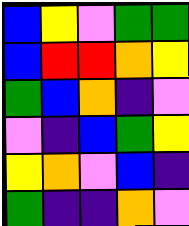[["blue", "yellow", "violet", "green", "green"], ["blue", "red", "red", "orange", "yellow"], ["green", "blue", "orange", "indigo", "violet"], ["violet", "indigo", "blue", "green", "yellow"], ["yellow", "orange", "violet", "blue", "indigo"], ["green", "indigo", "indigo", "orange", "violet"]]